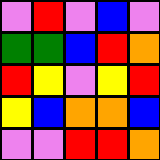[["violet", "red", "violet", "blue", "violet"], ["green", "green", "blue", "red", "orange"], ["red", "yellow", "violet", "yellow", "red"], ["yellow", "blue", "orange", "orange", "blue"], ["violet", "violet", "red", "red", "orange"]]